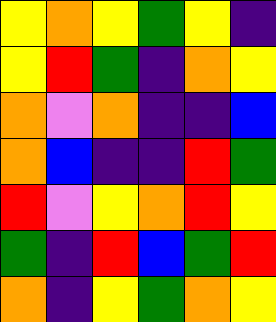[["yellow", "orange", "yellow", "green", "yellow", "indigo"], ["yellow", "red", "green", "indigo", "orange", "yellow"], ["orange", "violet", "orange", "indigo", "indigo", "blue"], ["orange", "blue", "indigo", "indigo", "red", "green"], ["red", "violet", "yellow", "orange", "red", "yellow"], ["green", "indigo", "red", "blue", "green", "red"], ["orange", "indigo", "yellow", "green", "orange", "yellow"]]